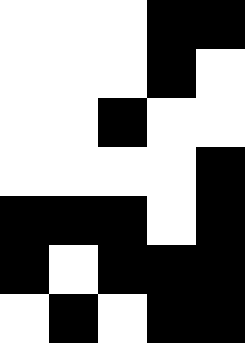[["white", "white", "white", "black", "black"], ["white", "white", "white", "black", "white"], ["white", "white", "black", "white", "white"], ["white", "white", "white", "white", "black"], ["black", "black", "black", "white", "black"], ["black", "white", "black", "black", "black"], ["white", "black", "white", "black", "black"]]